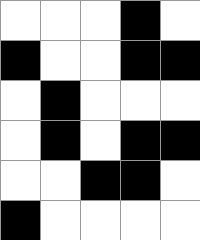[["white", "white", "white", "black", "white"], ["black", "white", "white", "black", "black"], ["white", "black", "white", "white", "white"], ["white", "black", "white", "black", "black"], ["white", "white", "black", "black", "white"], ["black", "white", "white", "white", "white"]]